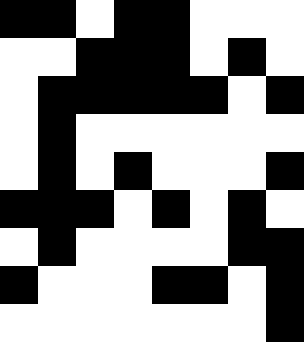[["black", "black", "white", "black", "black", "white", "white", "white"], ["white", "white", "black", "black", "black", "white", "black", "white"], ["white", "black", "black", "black", "black", "black", "white", "black"], ["white", "black", "white", "white", "white", "white", "white", "white"], ["white", "black", "white", "black", "white", "white", "white", "black"], ["black", "black", "black", "white", "black", "white", "black", "white"], ["white", "black", "white", "white", "white", "white", "black", "black"], ["black", "white", "white", "white", "black", "black", "white", "black"], ["white", "white", "white", "white", "white", "white", "white", "black"]]